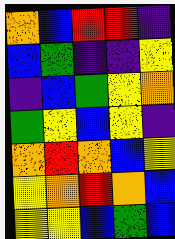[["orange", "blue", "red", "red", "indigo"], ["blue", "green", "indigo", "indigo", "yellow"], ["indigo", "blue", "green", "yellow", "orange"], ["green", "yellow", "blue", "yellow", "indigo"], ["orange", "red", "orange", "blue", "yellow"], ["yellow", "orange", "red", "orange", "blue"], ["yellow", "yellow", "blue", "green", "blue"]]